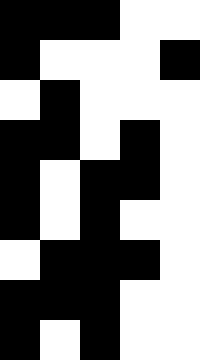[["black", "black", "black", "white", "white"], ["black", "white", "white", "white", "black"], ["white", "black", "white", "white", "white"], ["black", "black", "white", "black", "white"], ["black", "white", "black", "black", "white"], ["black", "white", "black", "white", "white"], ["white", "black", "black", "black", "white"], ["black", "black", "black", "white", "white"], ["black", "white", "black", "white", "white"]]